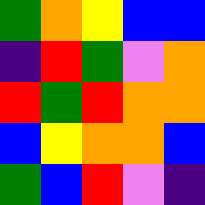[["green", "orange", "yellow", "blue", "blue"], ["indigo", "red", "green", "violet", "orange"], ["red", "green", "red", "orange", "orange"], ["blue", "yellow", "orange", "orange", "blue"], ["green", "blue", "red", "violet", "indigo"]]